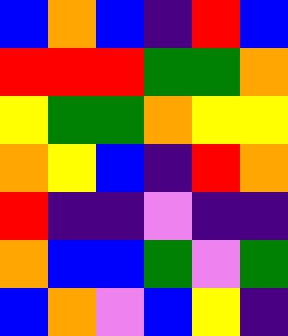[["blue", "orange", "blue", "indigo", "red", "blue"], ["red", "red", "red", "green", "green", "orange"], ["yellow", "green", "green", "orange", "yellow", "yellow"], ["orange", "yellow", "blue", "indigo", "red", "orange"], ["red", "indigo", "indigo", "violet", "indigo", "indigo"], ["orange", "blue", "blue", "green", "violet", "green"], ["blue", "orange", "violet", "blue", "yellow", "indigo"]]